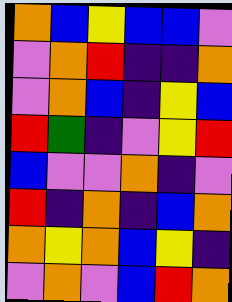[["orange", "blue", "yellow", "blue", "blue", "violet"], ["violet", "orange", "red", "indigo", "indigo", "orange"], ["violet", "orange", "blue", "indigo", "yellow", "blue"], ["red", "green", "indigo", "violet", "yellow", "red"], ["blue", "violet", "violet", "orange", "indigo", "violet"], ["red", "indigo", "orange", "indigo", "blue", "orange"], ["orange", "yellow", "orange", "blue", "yellow", "indigo"], ["violet", "orange", "violet", "blue", "red", "orange"]]